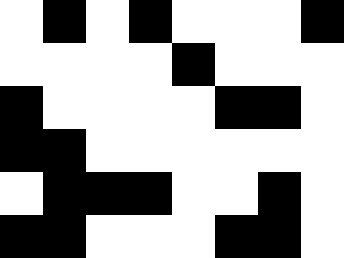[["white", "black", "white", "black", "white", "white", "white", "black"], ["white", "white", "white", "white", "black", "white", "white", "white"], ["black", "white", "white", "white", "white", "black", "black", "white"], ["black", "black", "white", "white", "white", "white", "white", "white"], ["white", "black", "black", "black", "white", "white", "black", "white"], ["black", "black", "white", "white", "white", "black", "black", "white"]]